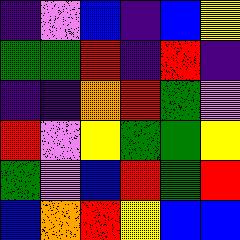[["indigo", "violet", "blue", "indigo", "blue", "yellow"], ["green", "green", "red", "indigo", "red", "indigo"], ["indigo", "indigo", "orange", "red", "green", "violet"], ["red", "violet", "yellow", "green", "green", "yellow"], ["green", "violet", "blue", "red", "green", "red"], ["blue", "orange", "red", "yellow", "blue", "blue"]]